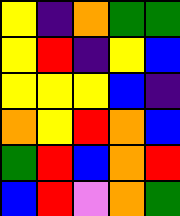[["yellow", "indigo", "orange", "green", "green"], ["yellow", "red", "indigo", "yellow", "blue"], ["yellow", "yellow", "yellow", "blue", "indigo"], ["orange", "yellow", "red", "orange", "blue"], ["green", "red", "blue", "orange", "red"], ["blue", "red", "violet", "orange", "green"]]